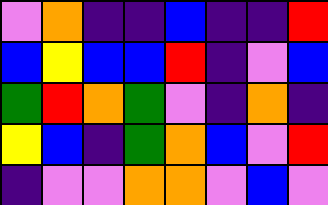[["violet", "orange", "indigo", "indigo", "blue", "indigo", "indigo", "red"], ["blue", "yellow", "blue", "blue", "red", "indigo", "violet", "blue"], ["green", "red", "orange", "green", "violet", "indigo", "orange", "indigo"], ["yellow", "blue", "indigo", "green", "orange", "blue", "violet", "red"], ["indigo", "violet", "violet", "orange", "orange", "violet", "blue", "violet"]]